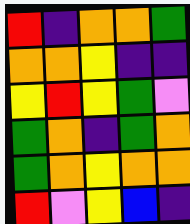[["red", "indigo", "orange", "orange", "green"], ["orange", "orange", "yellow", "indigo", "indigo"], ["yellow", "red", "yellow", "green", "violet"], ["green", "orange", "indigo", "green", "orange"], ["green", "orange", "yellow", "orange", "orange"], ["red", "violet", "yellow", "blue", "indigo"]]